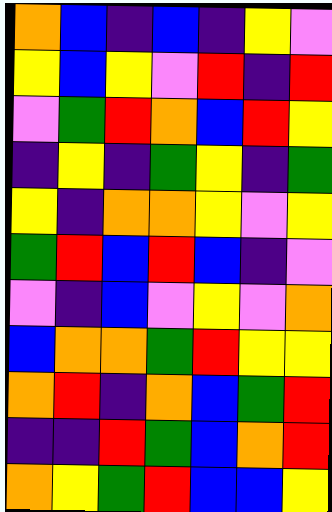[["orange", "blue", "indigo", "blue", "indigo", "yellow", "violet"], ["yellow", "blue", "yellow", "violet", "red", "indigo", "red"], ["violet", "green", "red", "orange", "blue", "red", "yellow"], ["indigo", "yellow", "indigo", "green", "yellow", "indigo", "green"], ["yellow", "indigo", "orange", "orange", "yellow", "violet", "yellow"], ["green", "red", "blue", "red", "blue", "indigo", "violet"], ["violet", "indigo", "blue", "violet", "yellow", "violet", "orange"], ["blue", "orange", "orange", "green", "red", "yellow", "yellow"], ["orange", "red", "indigo", "orange", "blue", "green", "red"], ["indigo", "indigo", "red", "green", "blue", "orange", "red"], ["orange", "yellow", "green", "red", "blue", "blue", "yellow"]]